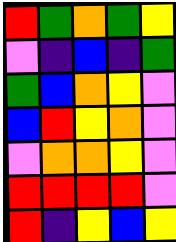[["red", "green", "orange", "green", "yellow"], ["violet", "indigo", "blue", "indigo", "green"], ["green", "blue", "orange", "yellow", "violet"], ["blue", "red", "yellow", "orange", "violet"], ["violet", "orange", "orange", "yellow", "violet"], ["red", "red", "red", "red", "violet"], ["red", "indigo", "yellow", "blue", "yellow"]]